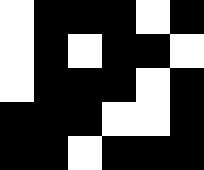[["white", "black", "black", "black", "white", "black"], ["white", "black", "white", "black", "black", "white"], ["white", "black", "black", "black", "white", "black"], ["black", "black", "black", "white", "white", "black"], ["black", "black", "white", "black", "black", "black"]]